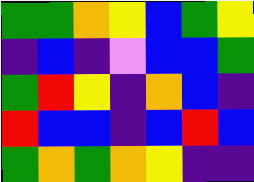[["green", "green", "orange", "yellow", "blue", "green", "yellow"], ["indigo", "blue", "indigo", "violet", "blue", "blue", "green"], ["green", "red", "yellow", "indigo", "orange", "blue", "indigo"], ["red", "blue", "blue", "indigo", "blue", "red", "blue"], ["green", "orange", "green", "orange", "yellow", "indigo", "indigo"]]